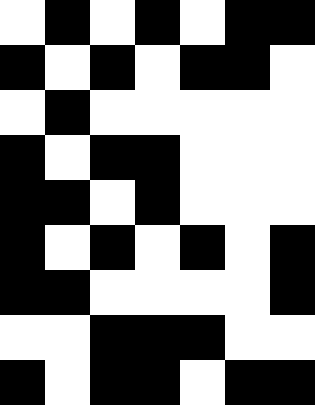[["white", "black", "white", "black", "white", "black", "black"], ["black", "white", "black", "white", "black", "black", "white"], ["white", "black", "white", "white", "white", "white", "white"], ["black", "white", "black", "black", "white", "white", "white"], ["black", "black", "white", "black", "white", "white", "white"], ["black", "white", "black", "white", "black", "white", "black"], ["black", "black", "white", "white", "white", "white", "black"], ["white", "white", "black", "black", "black", "white", "white"], ["black", "white", "black", "black", "white", "black", "black"]]